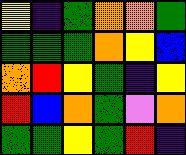[["yellow", "indigo", "green", "orange", "orange", "green"], ["green", "green", "green", "orange", "yellow", "blue"], ["orange", "red", "yellow", "green", "indigo", "yellow"], ["red", "blue", "orange", "green", "violet", "orange"], ["green", "green", "yellow", "green", "red", "indigo"]]